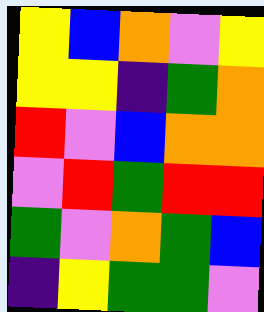[["yellow", "blue", "orange", "violet", "yellow"], ["yellow", "yellow", "indigo", "green", "orange"], ["red", "violet", "blue", "orange", "orange"], ["violet", "red", "green", "red", "red"], ["green", "violet", "orange", "green", "blue"], ["indigo", "yellow", "green", "green", "violet"]]